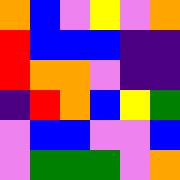[["orange", "blue", "violet", "yellow", "violet", "orange"], ["red", "blue", "blue", "blue", "indigo", "indigo"], ["red", "orange", "orange", "violet", "indigo", "indigo"], ["indigo", "red", "orange", "blue", "yellow", "green"], ["violet", "blue", "blue", "violet", "violet", "blue"], ["violet", "green", "green", "green", "violet", "orange"]]